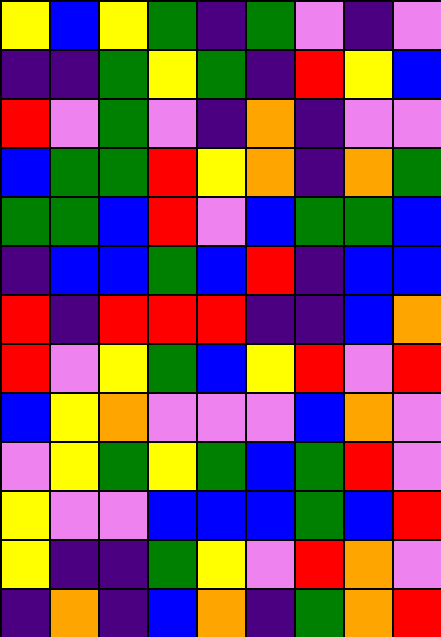[["yellow", "blue", "yellow", "green", "indigo", "green", "violet", "indigo", "violet"], ["indigo", "indigo", "green", "yellow", "green", "indigo", "red", "yellow", "blue"], ["red", "violet", "green", "violet", "indigo", "orange", "indigo", "violet", "violet"], ["blue", "green", "green", "red", "yellow", "orange", "indigo", "orange", "green"], ["green", "green", "blue", "red", "violet", "blue", "green", "green", "blue"], ["indigo", "blue", "blue", "green", "blue", "red", "indigo", "blue", "blue"], ["red", "indigo", "red", "red", "red", "indigo", "indigo", "blue", "orange"], ["red", "violet", "yellow", "green", "blue", "yellow", "red", "violet", "red"], ["blue", "yellow", "orange", "violet", "violet", "violet", "blue", "orange", "violet"], ["violet", "yellow", "green", "yellow", "green", "blue", "green", "red", "violet"], ["yellow", "violet", "violet", "blue", "blue", "blue", "green", "blue", "red"], ["yellow", "indigo", "indigo", "green", "yellow", "violet", "red", "orange", "violet"], ["indigo", "orange", "indigo", "blue", "orange", "indigo", "green", "orange", "red"]]